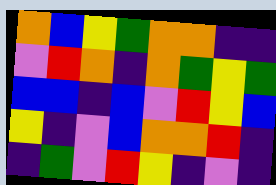[["orange", "blue", "yellow", "green", "orange", "orange", "indigo", "indigo"], ["violet", "red", "orange", "indigo", "orange", "green", "yellow", "green"], ["blue", "blue", "indigo", "blue", "violet", "red", "yellow", "blue"], ["yellow", "indigo", "violet", "blue", "orange", "orange", "red", "indigo"], ["indigo", "green", "violet", "red", "yellow", "indigo", "violet", "indigo"]]